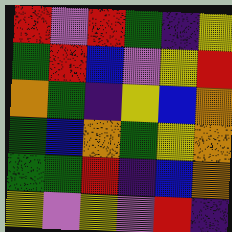[["red", "violet", "red", "green", "indigo", "yellow"], ["green", "red", "blue", "violet", "yellow", "red"], ["orange", "green", "indigo", "yellow", "blue", "orange"], ["green", "blue", "orange", "green", "yellow", "orange"], ["green", "green", "red", "indigo", "blue", "orange"], ["yellow", "violet", "yellow", "violet", "red", "indigo"]]